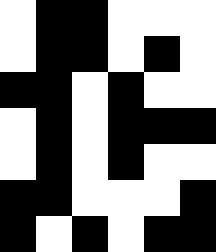[["white", "black", "black", "white", "white", "white"], ["white", "black", "black", "white", "black", "white"], ["black", "black", "white", "black", "white", "white"], ["white", "black", "white", "black", "black", "black"], ["white", "black", "white", "black", "white", "white"], ["black", "black", "white", "white", "white", "black"], ["black", "white", "black", "white", "black", "black"]]